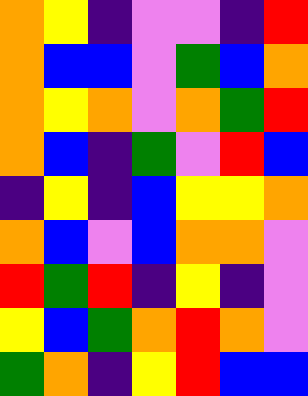[["orange", "yellow", "indigo", "violet", "violet", "indigo", "red"], ["orange", "blue", "blue", "violet", "green", "blue", "orange"], ["orange", "yellow", "orange", "violet", "orange", "green", "red"], ["orange", "blue", "indigo", "green", "violet", "red", "blue"], ["indigo", "yellow", "indigo", "blue", "yellow", "yellow", "orange"], ["orange", "blue", "violet", "blue", "orange", "orange", "violet"], ["red", "green", "red", "indigo", "yellow", "indigo", "violet"], ["yellow", "blue", "green", "orange", "red", "orange", "violet"], ["green", "orange", "indigo", "yellow", "red", "blue", "blue"]]